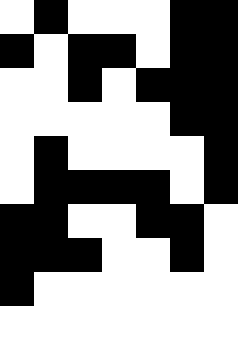[["white", "black", "white", "white", "white", "black", "black"], ["black", "white", "black", "black", "white", "black", "black"], ["white", "white", "black", "white", "black", "black", "black"], ["white", "white", "white", "white", "white", "black", "black"], ["white", "black", "white", "white", "white", "white", "black"], ["white", "black", "black", "black", "black", "white", "black"], ["black", "black", "white", "white", "black", "black", "white"], ["black", "black", "black", "white", "white", "black", "white"], ["black", "white", "white", "white", "white", "white", "white"], ["white", "white", "white", "white", "white", "white", "white"]]